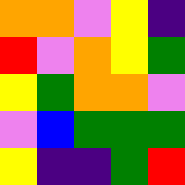[["orange", "orange", "violet", "yellow", "indigo"], ["red", "violet", "orange", "yellow", "green"], ["yellow", "green", "orange", "orange", "violet"], ["violet", "blue", "green", "green", "green"], ["yellow", "indigo", "indigo", "green", "red"]]